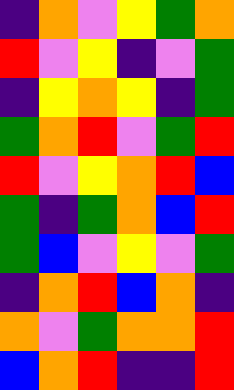[["indigo", "orange", "violet", "yellow", "green", "orange"], ["red", "violet", "yellow", "indigo", "violet", "green"], ["indigo", "yellow", "orange", "yellow", "indigo", "green"], ["green", "orange", "red", "violet", "green", "red"], ["red", "violet", "yellow", "orange", "red", "blue"], ["green", "indigo", "green", "orange", "blue", "red"], ["green", "blue", "violet", "yellow", "violet", "green"], ["indigo", "orange", "red", "blue", "orange", "indigo"], ["orange", "violet", "green", "orange", "orange", "red"], ["blue", "orange", "red", "indigo", "indigo", "red"]]